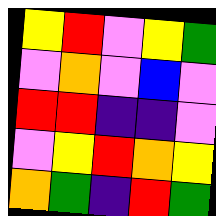[["yellow", "red", "violet", "yellow", "green"], ["violet", "orange", "violet", "blue", "violet"], ["red", "red", "indigo", "indigo", "violet"], ["violet", "yellow", "red", "orange", "yellow"], ["orange", "green", "indigo", "red", "green"]]